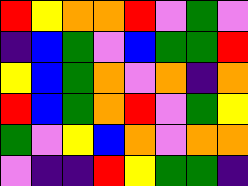[["red", "yellow", "orange", "orange", "red", "violet", "green", "violet"], ["indigo", "blue", "green", "violet", "blue", "green", "green", "red"], ["yellow", "blue", "green", "orange", "violet", "orange", "indigo", "orange"], ["red", "blue", "green", "orange", "red", "violet", "green", "yellow"], ["green", "violet", "yellow", "blue", "orange", "violet", "orange", "orange"], ["violet", "indigo", "indigo", "red", "yellow", "green", "green", "indigo"]]